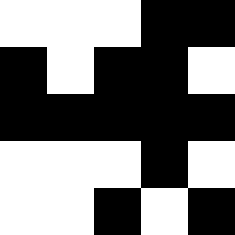[["white", "white", "white", "black", "black"], ["black", "white", "black", "black", "white"], ["black", "black", "black", "black", "black"], ["white", "white", "white", "black", "white"], ["white", "white", "black", "white", "black"]]